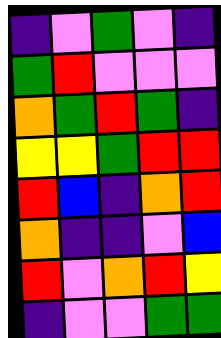[["indigo", "violet", "green", "violet", "indigo"], ["green", "red", "violet", "violet", "violet"], ["orange", "green", "red", "green", "indigo"], ["yellow", "yellow", "green", "red", "red"], ["red", "blue", "indigo", "orange", "red"], ["orange", "indigo", "indigo", "violet", "blue"], ["red", "violet", "orange", "red", "yellow"], ["indigo", "violet", "violet", "green", "green"]]